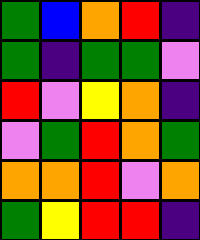[["green", "blue", "orange", "red", "indigo"], ["green", "indigo", "green", "green", "violet"], ["red", "violet", "yellow", "orange", "indigo"], ["violet", "green", "red", "orange", "green"], ["orange", "orange", "red", "violet", "orange"], ["green", "yellow", "red", "red", "indigo"]]